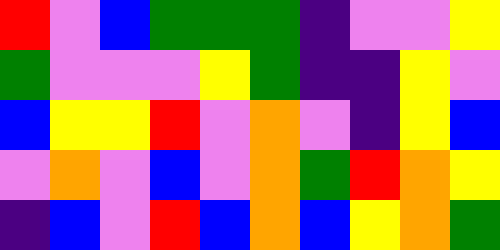[["red", "violet", "blue", "green", "green", "green", "indigo", "violet", "violet", "yellow"], ["green", "violet", "violet", "violet", "yellow", "green", "indigo", "indigo", "yellow", "violet"], ["blue", "yellow", "yellow", "red", "violet", "orange", "violet", "indigo", "yellow", "blue"], ["violet", "orange", "violet", "blue", "violet", "orange", "green", "red", "orange", "yellow"], ["indigo", "blue", "violet", "red", "blue", "orange", "blue", "yellow", "orange", "green"]]